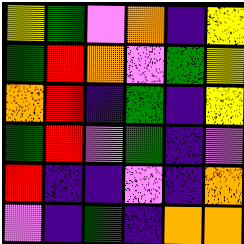[["yellow", "green", "violet", "orange", "indigo", "yellow"], ["green", "red", "orange", "violet", "green", "yellow"], ["orange", "red", "indigo", "green", "indigo", "yellow"], ["green", "red", "violet", "green", "indigo", "violet"], ["red", "indigo", "indigo", "violet", "indigo", "orange"], ["violet", "indigo", "green", "indigo", "orange", "orange"]]